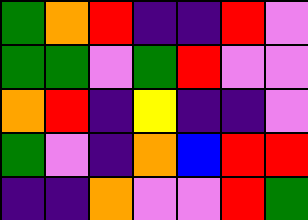[["green", "orange", "red", "indigo", "indigo", "red", "violet"], ["green", "green", "violet", "green", "red", "violet", "violet"], ["orange", "red", "indigo", "yellow", "indigo", "indigo", "violet"], ["green", "violet", "indigo", "orange", "blue", "red", "red"], ["indigo", "indigo", "orange", "violet", "violet", "red", "green"]]